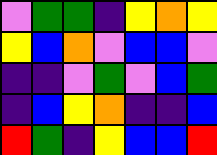[["violet", "green", "green", "indigo", "yellow", "orange", "yellow"], ["yellow", "blue", "orange", "violet", "blue", "blue", "violet"], ["indigo", "indigo", "violet", "green", "violet", "blue", "green"], ["indigo", "blue", "yellow", "orange", "indigo", "indigo", "blue"], ["red", "green", "indigo", "yellow", "blue", "blue", "red"]]